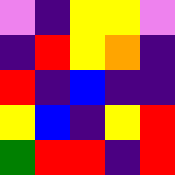[["violet", "indigo", "yellow", "yellow", "violet"], ["indigo", "red", "yellow", "orange", "indigo"], ["red", "indigo", "blue", "indigo", "indigo"], ["yellow", "blue", "indigo", "yellow", "red"], ["green", "red", "red", "indigo", "red"]]